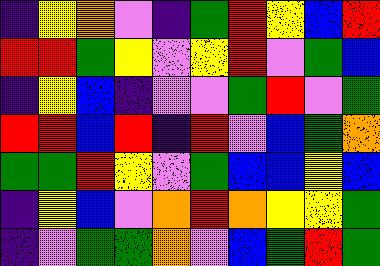[["indigo", "yellow", "orange", "violet", "indigo", "green", "red", "yellow", "blue", "red"], ["red", "red", "green", "yellow", "violet", "yellow", "red", "violet", "green", "blue"], ["indigo", "yellow", "blue", "indigo", "violet", "violet", "green", "red", "violet", "green"], ["red", "red", "blue", "red", "indigo", "red", "violet", "blue", "green", "orange"], ["green", "green", "red", "yellow", "violet", "green", "blue", "blue", "yellow", "blue"], ["indigo", "yellow", "blue", "violet", "orange", "red", "orange", "yellow", "yellow", "green"], ["indigo", "violet", "green", "green", "orange", "violet", "blue", "green", "red", "green"]]